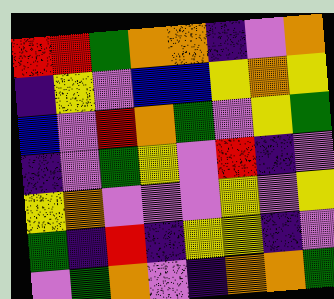[["red", "red", "green", "orange", "orange", "indigo", "violet", "orange"], ["indigo", "yellow", "violet", "blue", "blue", "yellow", "orange", "yellow"], ["blue", "violet", "red", "orange", "green", "violet", "yellow", "green"], ["indigo", "violet", "green", "yellow", "violet", "red", "indigo", "violet"], ["yellow", "orange", "violet", "violet", "violet", "yellow", "violet", "yellow"], ["green", "indigo", "red", "indigo", "yellow", "yellow", "indigo", "violet"], ["violet", "green", "orange", "violet", "indigo", "orange", "orange", "green"]]